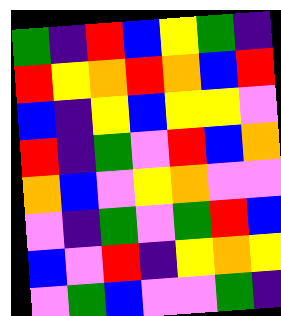[["green", "indigo", "red", "blue", "yellow", "green", "indigo"], ["red", "yellow", "orange", "red", "orange", "blue", "red"], ["blue", "indigo", "yellow", "blue", "yellow", "yellow", "violet"], ["red", "indigo", "green", "violet", "red", "blue", "orange"], ["orange", "blue", "violet", "yellow", "orange", "violet", "violet"], ["violet", "indigo", "green", "violet", "green", "red", "blue"], ["blue", "violet", "red", "indigo", "yellow", "orange", "yellow"], ["violet", "green", "blue", "violet", "violet", "green", "indigo"]]